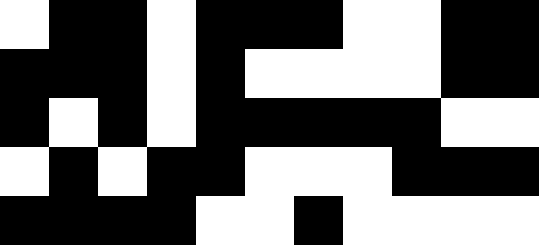[["white", "black", "black", "white", "black", "black", "black", "white", "white", "black", "black"], ["black", "black", "black", "white", "black", "white", "white", "white", "white", "black", "black"], ["black", "white", "black", "white", "black", "black", "black", "black", "black", "white", "white"], ["white", "black", "white", "black", "black", "white", "white", "white", "black", "black", "black"], ["black", "black", "black", "black", "white", "white", "black", "white", "white", "white", "white"]]